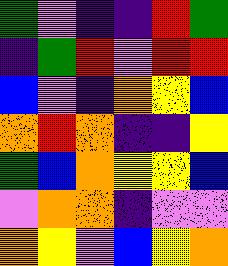[["green", "violet", "indigo", "indigo", "red", "green"], ["indigo", "green", "red", "violet", "red", "red"], ["blue", "violet", "indigo", "orange", "yellow", "blue"], ["orange", "red", "orange", "indigo", "indigo", "yellow"], ["green", "blue", "orange", "yellow", "yellow", "blue"], ["violet", "orange", "orange", "indigo", "violet", "violet"], ["orange", "yellow", "violet", "blue", "yellow", "orange"]]